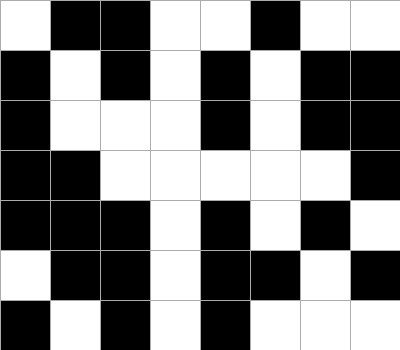[["white", "black", "black", "white", "white", "black", "white", "white"], ["black", "white", "black", "white", "black", "white", "black", "black"], ["black", "white", "white", "white", "black", "white", "black", "black"], ["black", "black", "white", "white", "white", "white", "white", "black"], ["black", "black", "black", "white", "black", "white", "black", "white"], ["white", "black", "black", "white", "black", "black", "white", "black"], ["black", "white", "black", "white", "black", "white", "white", "white"]]